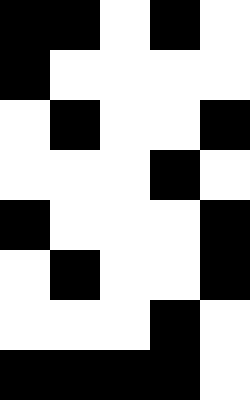[["black", "black", "white", "black", "white"], ["black", "white", "white", "white", "white"], ["white", "black", "white", "white", "black"], ["white", "white", "white", "black", "white"], ["black", "white", "white", "white", "black"], ["white", "black", "white", "white", "black"], ["white", "white", "white", "black", "white"], ["black", "black", "black", "black", "white"]]